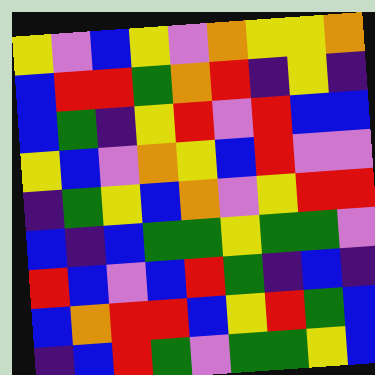[["yellow", "violet", "blue", "yellow", "violet", "orange", "yellow", "yellow", "orange"], ["blue", "red", "red", "green", "orange", "red", "indigo", "yellow", "indigo"], ["blue", "green", "indigo", "yellow", "red", "violet", "red", "blue", "blue"], ["yellow", "blue", "violet", "orange", "yellow", "blue", "red", "violet", "violet"], ["indigo", "green", "yellow", "blue", "orange", "violet", "yellow", "red", "red"], ["blue", "indigo", "blue", "green", "green", "yellow", "green", "green", "violet"], ["red", "blue", "violet", "blue", "red", "green", "indigo", "blue", "indigo"], ["blue", "orange", "red", "red", "blue", "yellow", "red", "green", "blue"], ["indigo", "blue", "red", "green", "violet", "green", "green", "yellow", "blue"]]